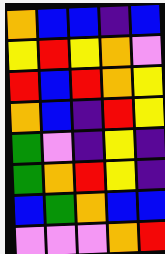[["orange", "blue", "blue", "indigo", "blue"], ["yellow", "red", "yellow", "orange", "violet"], ["red", "blue", "red", "orange", "yellow"], ["orange", "blue", "indigo", "red", "yellow"], ["green", "violet", "indigo", "yellow", "indigo"], ["green", "orange", "red", "yellow", "indigo"], ["blue", "green", "orange", "blue", "blue"], ["violet", "violet", "violet", "orange", "red"]]